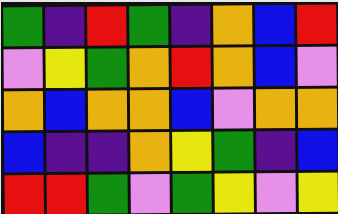[["green", "indigo", "red", "green", "indigo", "orange", "blue", "red"], ["violet", "yellow", "green", "orange", "red", "orange", "blue", "violet"], ["orange", "blue", "orange", "orange", "blue", "violet", "orange", "orange"], ["blue", "indigo", "indigo", "orange", "yellow", "green", "indigo", "blue"], ["red", "red", "green", "violet", "green", "yellow", "violet", "yellow"]]